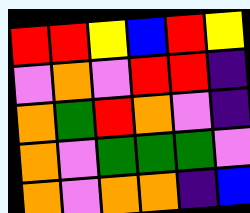[["red", "red", "yellow", "blue", "red", "yellow"], ["violet", "orange", "violet", "red", "red", "indigo"], ["orange", "green", "red", "orange", "violet", "indigo"], ["orange", "violet", "green", "green", "green", "violet"], ["orange", "violet", "orange", "orange", "indigo", "blue"]]